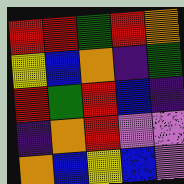[["red", "red", "green", "red", "orange"], ["yellow", "blue", "orange", "indigo", "green"], ["red", "green", "red", "blue", "indigo"], ["indigo", "orange", "red", "violet", "violet"], ["orange", "blue", "yellow", "blue", "violet"]]